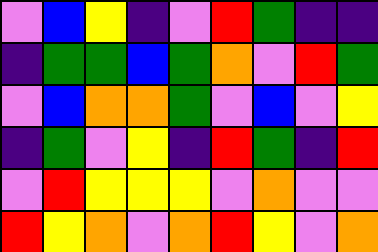[["violet", "blue", "yellow", "indigo", "violet", "red", "green", "indigo", "indigo"], ["indigo", "green", "green", "blue", "green", "orange", "violet", "red", "green"], ["violet", "blue", "orange", "orange", "green", "violet", "blue", "violet", "yellow"], ["indigo", "green", "violet", "yellow", "indigo", "red", "green", "indigo", "red"], ["violet", "red", "yellow", "yellow", "yellow", "violet", "orange", "violet", "violet"], ["red", "yellow", "orange", "violet", "orange", "red", "yellow", "violet", "orange"]]